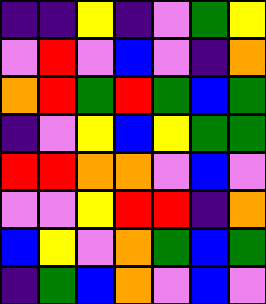[["indigo", "indigo", "yellow", "indigo", "violet", "green", "yellow"], ["violet", "red", "violet", "blue", "violet", "indigo", "orange"], ["orange", "red", "green", "red", "green", "blue", "green"], ["indigo", "violet", "yellow", "blue", "yellow", "green", "green"], ["red", "red", "orange", "orange", "violet", "blue", "violet"], ["violet", "violet", "yellow", "red", "red", "indigo", "orange"], ["blue", "yellow", "violet", "orange", "green", "blue", "green"], ["indigo", "green", "blue", "orange", "violet", "blue", "violet"]]